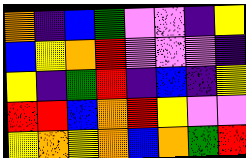[["orange", "indigo", "blue", "green", "violet", "violet", "indigo", "yellow"], ["blue", "yellow", "orange", "red", "violet", "violet", "violet", "indigo"], ["yellow", "indigo", "green", "red", "indigo", "blue", "indigo", "yellow"], ["red", "red", "blue", "orange", "red", "yellow", "violet", "violet"], ["yellow", "orange", "yellow", "orange", "blue", "orange", "green", "red"]]